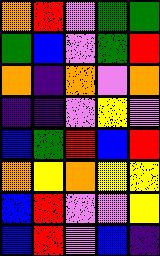[["orange", "red", "violet", "green", "green"], ["green", "blue", "violet", "green", "red"], ["orange", "indigo", "orange", "violet", "orange"], ["indigo", "indigo", "violet", "yellow", "violet"], ["blue", "green", "red", "blue", "red"], ["orange", "yellow", "orange", "yellow", "yellow"], ["blue", "red", "violet", "violet", "yellow"], ["blue", "red", "violet", "blue", "indigo"]]